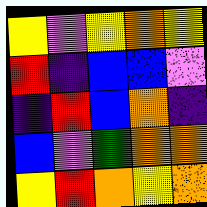[["yellow", "violet", "yellow", "orange", "yellow"], ["red", "indigo", "blue", "blue", "violet"], ["indigo", "red", "blue", "orange", "indigo"], ["blue", "violet", "green", "orange", "orange"], ["yellow", "red", "orange", "yellow", "orange"]]